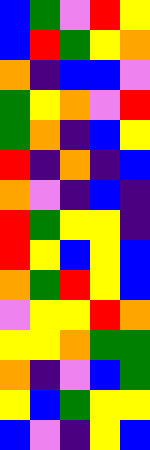[["blue", "green", "violet", "red", "yellow"], ["blue", "red", "green", "yellow", "orange"], ["orange", "indigo", "blue", "blue", "violet"], ["green", "yellow", "orange", "violet", "red"], ["green", "orange", "indigo", "blue", "yellow"], ["red", "indigo", "orange", "indigo", "blue"], ["orange", "violet", "indigo", "blue", "indigo"], ["red", "green", "yellow", "yellow", "indigo"], ["red", "yellow", "blue", "yellow", "blue"], ["orange", "green", "red", "yellow", "blue"], ["violet", "yellow", "yellow", "red", "orange"], ["yellow", "yellow", "orange", "green", "green"], ["orange", "indigo", "violet", "blue", "green"], ["yellow", "blue", "green", "yellow", "yellow"], ["blue", "violet", "indigo", "yellow", "blue"]]